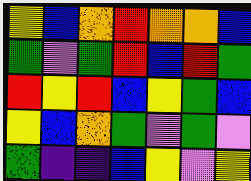[["yellow", "blue", "orange", "red", "orange", "orange", "blue"], ["green", "violet", "green", "red", "blue", "red", "green"], ["red", "yellow", "red", "blue", "yellow", "green", "blue"], ["yellow", "blue", "orange", "green", "violet", "green", "violet"], ["green", "indigo", "indigo", "blue", "yellow", "violet", "yellow"]]